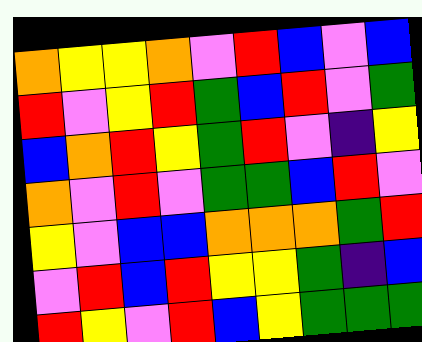[["orange", "yellow", "yellow", "orange", "violet", "red", "blue", "violet", "blue"], ["red", "violet", "yellow", "red", "green", "blue", "red", "violet", "green"], ["blue", "orange", "red", "yellow", "green", "red", "violet", "indigo", "yellow"], ["orange", "violet", "red", "violet", "green", "green", "blue", "red", "violet"], ["yellow", "violet", "blue", "blue", "orange", "orange", "orange", "green", "red"], ["violet", "red", "blue", "red", "yellow", "yellow", "green", "indigo", "blue"], ["red", "yellow", "violet", "red", "blue", "yellow", "green", "green", "green"]]